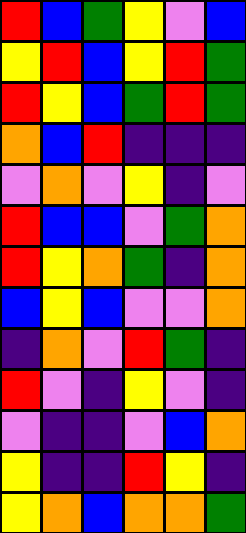[["red", "blue", "green", "yellow", "violet", "blue"], ["yellow", "red", "blue", "yellow", "red", "green"], ["red", "yellow", "blue", "green", "red", "green"], ["orange", "blue", "red", "indigo", "indigo", "indigo"], ["violet", "orange", "violet", "yellow", "indigo", "violet"], ["red", "blue", "blue", "violet", "green", "orange"], ["red", "yellow", "orange", "green", "indigo", "orange"], ["blue", "yellow", "blue", "violet", "violet", "orange"], ["indigo", "orange", "violet", "red", "green", "indigo"], ["red", "violet", "indigo", "yellow", "violet", "indigo"], ["violet", "indigo", "indigo", "violet", "blue", "orange"], ["yellow", "indigo", "indigo", "red", "yellow", "indigo"], ["yellow", "orange", "blue", "orange", "orange", "green"]]